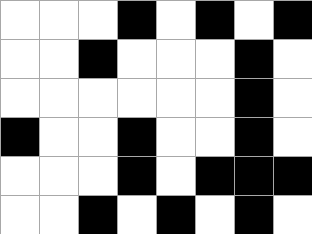[["white", "white", "white", "black", "white", "black", "white", "black"], ["white", "white", "black", "white", "white", "white", "black", "white"], ["white", "white", "white", "white", "white", "white", "black", "white"], ["black", "white", "white", "black", "white", "white", "black", "white"], ["white", "white", "white", "black", "white", "black", "black", "black"], ["white", "white", "black", "white", "black", "white", "black", "white"]]